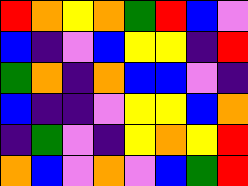[["red", "orange", "yellow", "orange", "green", "red", "blue", "violet"], ["blue", "indigo", "violet", "blue", "yellow", "yellow", "indigo", "red"], ["green", "orange", "indigo", "orange", "blue", "blue", "violet", "indigo"], ["blue", "indigo", "indigo", "violet", "yellow", "yellow", "blue", "orange"], ["indigo", "green", "violet", "indigo", "yellow", "orange", "yellow", "red"], ["orange", "blue", "violet", "orange", "violet", "blue", "green", "red"]]